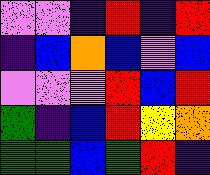[["violet", "violet", "indigo", "red", "indigo", "red"], ["indigo", "blue", "orange", "blue", "violet", "blue"], ["violet", "violet", "violet", "red", "blue", "red"], ["green", "indigo", "blue", "red", "yellow", "orange"], ["green", "green", "blue", "green", "red", "indigo"]]